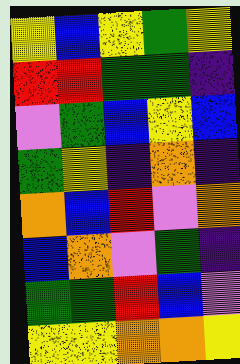[["yellow", "blue", "yellow", "green", "yellow"], ["red", "red", "green", "green", "indigo"], ["violet", "green", "blue", "yellow", "blue"], ["green", "yellow", "indigo", "orange", "indigo"], ["orange", "blue", "red", "violet", "orange"], ["blue", "orange", "violet", "green", "indigo"], ["green", "green", "red", "blue", "violet"], ["yellow", "yellow", "orange", "orange", "yellow"]]